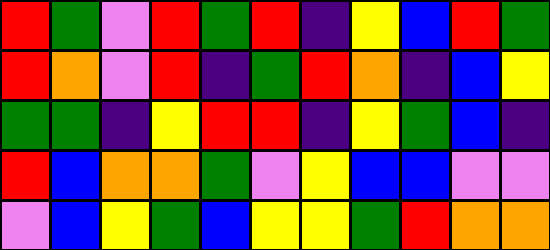[["red", "green", "violet", "red", "green", "red", "indigo", "yellow", "blue", "red", "green"], ["red", "orange", "violet", "red", "indigo", "green", "red", "orange", "indigo", "blue", "yellow"], ["green", "green", "indigo", "yellow", "red", "red", "indigo", "yellow", "green", "blue", "indigo"], ["red", "blue", "orange", "orange", "green", "violet", "yellow", "blue", "blue", "violet", "violet"], ["violet", "blue", "yellow", "green", "blue", "yellow", "yellow", "green", "red", "orange", "orange"]]